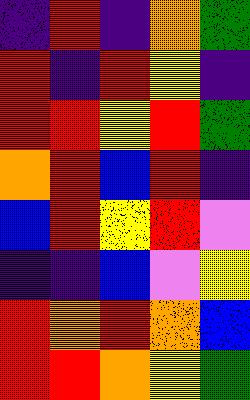[["indigo", "red", "indigo", "orange", "green"], ["red", "indigo", "red", "yellow", "indigo"], ["red", "red", "yellow", "red", "green"], ["orange", "red", "blue", "red", "indigo"], ["blue", "red", "yellow", "red", "violet"], ["indigo", "indigo", "blue", "violet", "yellow"], ["red", "orange", "red", "orange", "blue"], ["red", "red", "orange", "yellow", "green"]]